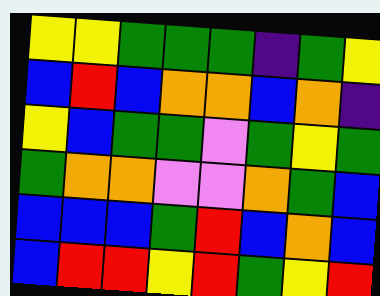[["yellow", "yellow", "green", "green", "green", "indigo", "green", "yellow"], ["blue", "red", "blue", "orange", "orange", "blue", "orange", "indigo"], ["yellow", "blue", "green", "green", "violet", "green", "yellow", "green"], ["green", "orange", "orange", "violet", "violet", "orange", "green", "blue"], ["blue", "blue", "blue", "green", "red", "blue", "orange", "blue"], ["blue", "red", "red", "yellow", "red", "green", "yellow", "red"]]